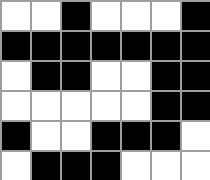[["white", "white", "black", "white", "white", "white", "black"], ["black", "black", "black", "black", "black", "black", "black"], ["white", "black", "black", "white", "white", "black", "black"], ["white", "white", "white", "white", "white", "black", "black"], ["black", "white", "white", "black", "black", "black", "white"], ["white", "black", "black", "black", "white", "white", "white"]]